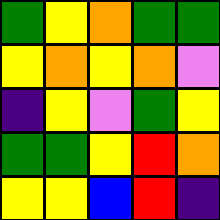[["green", "yellow", "orange", "green", "green"], ["yellow", "orange", "yellow", "orange", "violet"], ["indigo", "yellow", "violet", "green", "yellow"], ["green", "green", "yellow", "red", "orange"], ["yellow", "yellow", "blue", "red", "indigo"]]